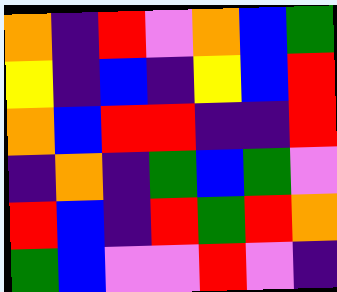[["orange", "indigo", "red", "violet", "orange", "blue", "green"], ["yellow", "indigo", "blue", "indigo", "yellow", "blue", "red"], ["orange", "blue", "red", "red", "indigo", "indigo", "red"], ["indigo", "orange", "indigo", "green", "blue", "green", "violet"], ["red", "blue", "indigo", "red", "green", "red", "orange"], ["green", "blue", "violet", "violet", "red", "violet", "indigo"]]